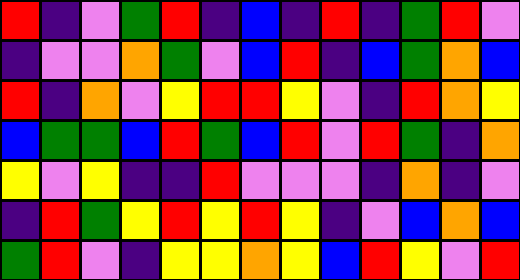[["red", "indigo", "violet", "green", "red", "indigo", "blue", "indigo", "red", "indigo", "green", "red", "violet"], ["indigo", "violet", "violet", "orange", "green", "violet", "blue", "red", "indigo", "blue", "green", "orange", "blue"], ["red", "indigo", "orange", "violet", "yellow", "red", "red", "yellow", "violet", "indigo", "red", "orange", "yellow"], ["blue", "green", "green", "blue", "red", "green", "blue", "red", "violet", "red", "green", "indigo", "orange"], ["yellow", "violet", "yellow", "indigo", "indigo", "red", "violet", "violet", "violet", "indigo", "orange", "indigo", "violet"], ["indigo", "red", "green", "yellow", "red", "yellow", "red", "yellow", "indigo", "violet", "blue", "orange", "blue"], ["green", "red", "violet", "indigo", "yellow", "yellow", "orange", "yellow", "blue", "red", "yellow", "violet", "red"]]